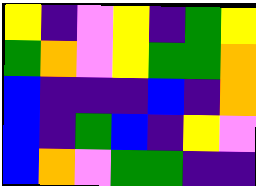[["yellow", "indigo", "violet", "yellow", "indigo", "green", "yellow"], ["green", "orange", "violet", "yellow", "green", "green", "orange"], ["blue", "indigo", "indigo", "indigo", "blue", "indigo", "orange"], ["blue", "indigo", "green", "blue", "indigo", "yellow", "violet"], ["blue", "orange", "violet", "green", "green", "indigo", "indigo"]]